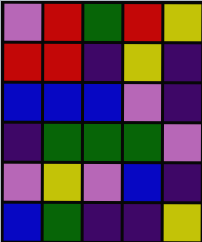[["violet", "red", "green", "red", "yellow"], ["red", "red", "indigo", "yellow", "indigo"], ["blue", "blue", "blue", "violet", "indigo"], ["indigo", "green", "green", "green", "violet"], ["violet", "yellow", "violet", "blue", "indigo"], ["blue", "green", "indigo", "indigo", "yellow"]]